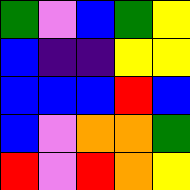[["green", "violet", "blue", "green", "yellow"], ["blue", "indigo", "indigo", "yellow", "yellow"], ["blue", "blue", "blue", "red", "blue"], ["blue", "violet", "orange", "orange", "green"], ["red", "violet", "red", "orange", "yellow"]]